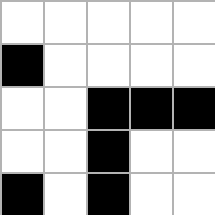[["white", "white", "white", "white", "white"], ["black", "white", "white", "white", "white"], ["white", "white", "black", "black", "black"], ["white", "white", "black", "white", "white"], ["black", "white", "black", "white", "white"]]